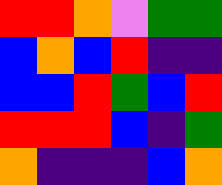[["red", "red", "orange", "violet", "green", "green"], ["blue", "orange", "blue", "red", "indigo", "indigo"], ["blue", "blue", "red", "green", "blue", "red"], ["red", "red", "red", "blue", "indigo", "green"], ["orange", "indigo", "indigo", "indigo", "blue", "orange"]]